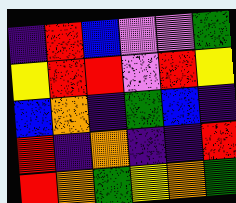[["indigo", "red", "blue", "violet", "violet", "green"], ["yellow", "red", "red", "violet", "red", "yellow"], ["blue", "orange", "indigo", "green", "blue", "indigo"], ["red", "indigo", "orange", "indigo", "indigo", "red"], ["red", "orange", "green", "yellow", "orange", "green"]]